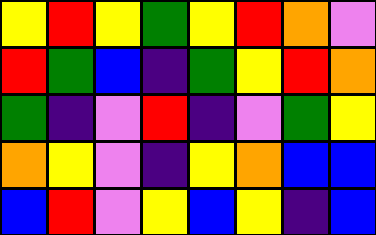[["yellow", "red", "yellow", "green", "yellow", "red", "orange", "violet"], ["red", "green", "blue", "indigo", "green", "yellow", "red", "orange"], ["green", "indigo", "violet", "red", "indigo", "violet", "green", "yellow"], ["orange", "yellow", "violet", "indigo", "yellow", "orange", "blue", "blue"], ["blue", "red", "violet", "yellow", "blue", "yellow", "indigo", "blue"]]